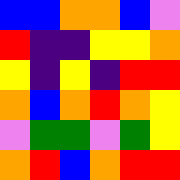[["blue", "blue", "orange", "orange", "blue", "violet"], ["red", "indigo", "indigo", "yellow", "yellow", "orange"], ["yellow", "indigo", "yellow", "indigo", "red", "red"], ["orange", "blue", "orange", "red", "orange", "yellow"], ["violet", "green", "green", "violet", "green", "yellow"], ["orange", "red", "blue", "orange", "red", "red"]]